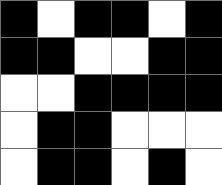[["black", "white", "black", "black", "white", "black"], ["black", "black", "white", "white", "black", "black"], ["white", "white", "black", "black", "black", "black"], ["white", "black", "black", "white", "white", "white"], ["white", "black", "black", "white", "black", "white"]]